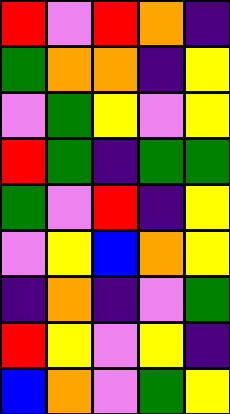[["red", "violet", "red", "orange", "indigo"], ["green", "orange", "orange", "indigo", "yellow"], ["violet", "green", "yellow", "violet", "yellow"], ["red", "green", "indigo", "green", "green"], ["green", "violet", "red", "indigo", "yellow"], ["violet", "yellow", "blue", "orange", "yellow"], ["indigo", "orange", "indigo", "violet", "green"], ["red", "yellow", "violet", "yellow", "indigo"], ["blue", "orange", "violet", "green", "yellow"]]